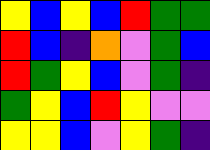[["yellow", "blue", "yellow", "blue", "red", "green", "green"], ["red", "blue", "indigo", "orange", "violet", "green", "blue"], ["red", "green", "yellow", "blue", "violet", "green", "indigo"], ["green", "yellow", "blue", "red", "yellow", "violet", "violet"], ["yellow", "yellow", "blue", "violet", "yellow", "green", "indigo"]]